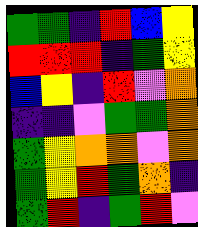[["green", "green", "indigo", "red", "blue", "yellow"], ["red", "red", "red", "indigo", "green", "yellow"], ["blue", "yellow", "indigo", "red", "violet", "orange"], ["indigo", "indigo", "violet", "green", "green", "orange"], ["green", "yellow", "orange", "orange", "violet", "orange"], ["green", "yellow", "red", "green", "orange", "indigo"], ["green", "red", "indigo", "green", "red", "violet"]]